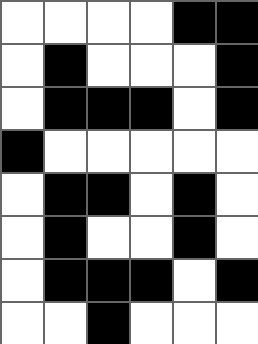[["white", "white", "white", "white", "black", "black"], ["white", "black", "white", "white", "white", "black"], ["white", "black", "black", "black", "white", "black"], ["black", "white", "white", "white", "white", "white"], ["white", "black", "black", "white", "black", "white"], ["white", "black", "white", "white", "black", "white"], ["white", "black", "black", "black", "white", "black"], ["white", "white", "black", "white", "white", "white"]]